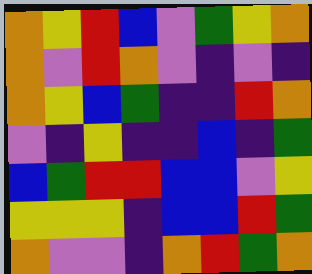[["orange", "yellow", "red", "blue", "violet", "green", "yellow", "orange"], ["orange", "violet", "red", "orange", "violet", "indigo", "violet", "indigo"], ["orange", "yellow", "blue", "green", "indigo", "indigo", "red", "orange"], ["violet", "indigo", "yellow", "indigo", "indigo", "blue", "indigo", "green"], ["blue", "green", "red", "red", "blue", "blue", "violet", "yellow"], ["yellow", "yellow", "yellow", "indigo", "blue", "blue", "red", "green"], ["orange", "violet", "violet", "indigo", "orange", "red", "green", "orange"]]